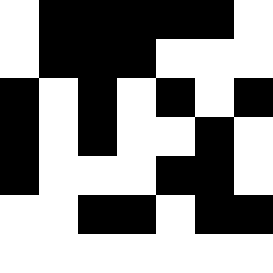[["white", "black", "black", "black", "black", "black", "white"], ["white", "black", "black", "black", "white", "white", "white"], ["black", "white", "black", "white", "black", "white", "black"], ["black", "white", "black", "white", "white", "black", "white"], ["black", "white", "white", "white", "black", "black", "white"], ["white", "white", "black", "black", "white", "black", "black"], ["white", "white", "white", "white", "white", "white", "white"]]